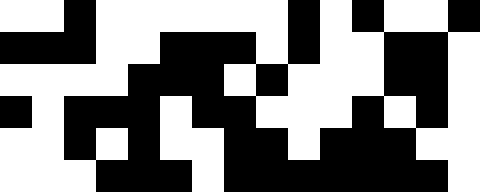[["white", "white", "black", "white", "white", "white", "white", "white", "white", "black", "white", "black", "white", "white", "black"], ["black", "black", "black", "white", "white", "black", "black", "black", "white", "black", "white", "white", "black", "black", "white"], ["white", "white", "white", "white", "black", "black", "black", "white", "black", "white", "white", "white", "black", "black", "white"], ["black", "white", "black", "black", "black", "white", "black", "black", "white", "white", "white", "black", "white", "black", "white"], ["white", "white", "black", "white", "black", "white", "white", "black", "black", "white", "black", "black", "black", "white", "white"], ["white", "white", "white", "black", "black", "black", "white", "black", "black", "black", "black", "black", "black", "black", "white"]]